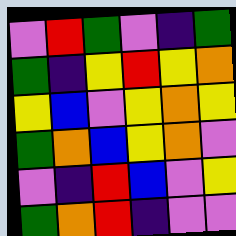[["violet", "red", "green", "violet", "indigo", "green"], ["green", "indigo", "yellow", "red", "yellow", "orange"], ["yellow", "blue", "violet", "yellow", "orange", "yellow"], ["green", "orange", "blue", "yellow", "orange", "violet"], ["violet", "indigo", "red", "blue", "violet", "yellow"], ["green", "orange", "red", "indigo", "violet", "violet"]]